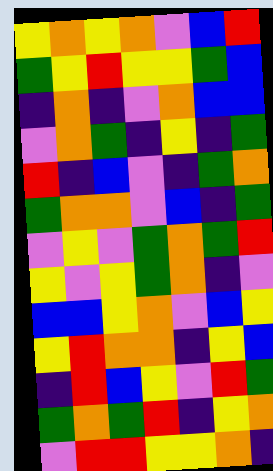[["yellow", "orange", "yellow", "orange", "violet", "blue", "red"], ["green", "yellow", "red", "yellow", "yellow", "green", "blue"], ["indigo", "orange", "indigo", "violet", "orange", "blue", "blue"], ["violet", "orange", "green", "indigo", "yellow", "indigo", "green"], ["red", "indigo", "blue", "violet", "indigo", "green", "orange"], ["green", "orange", "orange", "violet", "blue", "indigo", "green"], ["violet", "yellow", "violet", "green", "orange", "green", "red"], ["yellow", "violet", "yellow", "green", "orange", "indigo", "violet"], ["blue", "blue", "yellow", "orange", "violet", "blue", "yellow"], ["yellow", "red", "orange", "orange", "indigo", "yellow", "blue"], ["indigo", "red", "blue", "yellow", "violet", "red", "green"], ["green", "orange", "green", "red", "indigo", "yellow", "orange"], ["violet", "red", "red", "yellow", "yellow", "orange", "indigo"]]